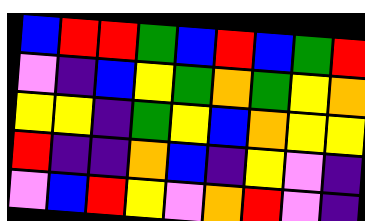[["blue", "red", "red", "green", "blue", "red", "blue", "green", "red"], ["violet", "indigo", "blue", "yellow", "green", "orange", "green", "yellow", "orange"], ["yellow", "yellow", "indigo", "green", "yellow", "blue", "orange", "yellow", "yellow"], ["red", "indigo", "indigo", "orange", "blue", "indigo", "yellow", "violet", "indigo"], ["violet", "blue", "red", "yellow", "violet", "orange", "red", "violet", "indigo"]]